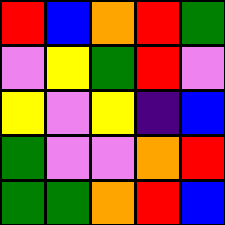[["red", "blue", "orange", "red", "green"], ["violet", "yellow", "green", "red", "violet"], ["yellow", "violet", "yellow", "indigo", "blue"], ["green", "violet", "violet", "orange", "red"], ["green", "green", "orange", "red", "blue"]]